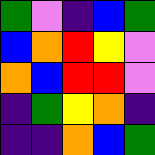[["green", "violet", "indigo", "blue", "green"], ["blue", "orange", "red", "yellow", "violet"], ["orange", "blue", "red", "red", "violet"], ["indigo", "green", "yellow", "orange", "indigo"], ["indigo", "indigo", "orange", "blue", "green"]]